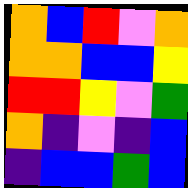[["orange", "blue", "red", "violet", "orange"], ["orange", "orange", "blue", "blue", "yellow"], ["red", "red", "yellow", "violet", "green"], ["orange", "indigo", "violet", "indigo", "blue"], ["indigo", "blue", "blue", "green", "blue"]]